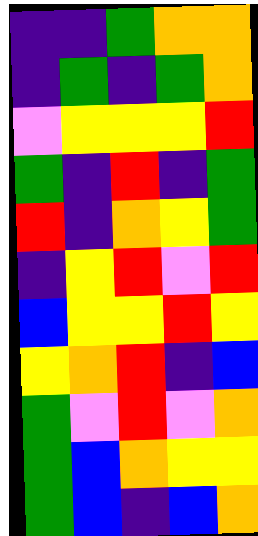[["indigo", "indigo", "green", "orange", "orange"], ["indigo", "green", "indigo", "green", "orange"], ["violet", "yellow", "yellow", "yellow", "red"], ["green", "indigo", "red", "indigo", "green"], ["red", "indigo", "orange", "yellow", "green"], ["indigo", "yellow", "red", "violet", "red"], ["blue", "yellow", "yellow", "red", "yellow"], ["yellow", "orange", "red", "indigo", "blue"], ["green", "violet", "red", "violet", "orange"], ["green", "blue", "orange", "yellow", "yellow"], ["green", "blue", "indigo", "blue", "orange"]]